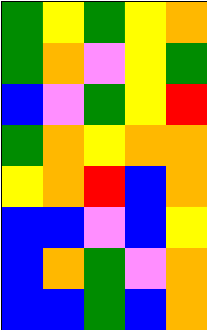[["green", "yellow", "green", "yellow", "orange"], ["green", "orange", "violet", "yellow", "green"], ["blue", "violet", "green", "yellow", "red"], ["green", "orange", "yellow", "orange", "orange"], ["yellow", "orange", "red", "blue", "orange"], ["blue", "blue", "violet", "blue", "yellow"], ["blue", "orange", "green", "violet", "orange"], ["blue", "blue", "green", "blue", "orange"]]